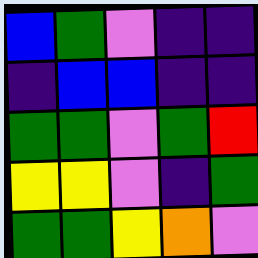[["blue", "green", "violet", "indigo", "indigo"], ["indigo", "blue", "blue", "indigo", "indigo"], ["green", "green", "violet", "green", "red"], ["yellow", "yellow", "violet", "indigo", "green"], ["green", "green", "yellow", "orange", "violet"]]